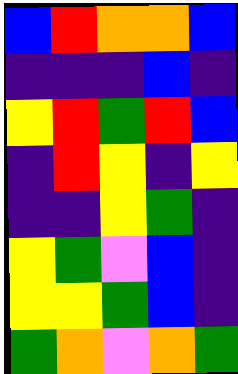[["blue", "red", "orange", "orange", "blue"], ["indigo", "indigo", "indigo", "blue", "indigo"], ["yellow", "red", "green", "red", "blue"], ["indigo", "red", "yellow", "indigo", "yellow"], ["indigo", "indigo", "yellow", "green", "indigo"], ["yellow", "green", "violet", "blue", "indigo"], ["yellow", "yellow", "green", "blue", "indigo"], ["green", "orange", "violet", "orange", "green"]]